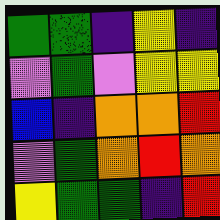[["green", "green", "indigo", "yellow", "indigo"], ["violet", "green", "violet", "yellow", "yellow"], ["blue", "indigo", "orange", "orange", "red"], ["violet", "green", "orange", "red", "orange"], ["yellow", "green", "green", "indigo", "red"]]